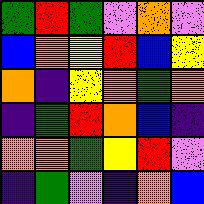[["green", "red", "green", "violet", "orange", "violet"], ["blue", "orange", "yellow", "red", "blue", "yellow"], ["orange", "indigo", "yellow", "orange", "green", "orange"], ["indigo", "green", "red", "orange", "blue", "indigo"], ["orange", "orange", "green", "yellow", "red", "violet"], ["indigo", "green", "violet", "indigo", "orange", "blue"]]